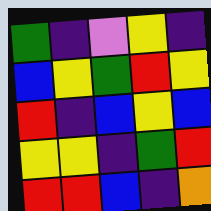[["green", "indigo", "violet", "yellow", "indigo"], ["blue", "yellow", "green", "red", "yellow"], ["red", "indigo", "blue", "yellow", "blue"], ["yellow", "yellow", "indigo", "green", "red"], ["red", "red", "blue", "indigo", "orange"]]